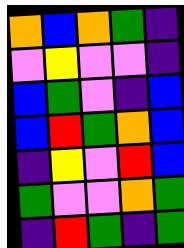[["orange", "blue", "orange", "green", "indigo"], ["violet", "yellow", "violet", "violet", "indigo"], ["blue", "green", "violet", "indigo", "blue"], ["blue", "red", "green", "orange", "blue"], ["indigo", "yellow", "violet", "red", "blue"], ["green", "violet", "violet", "orange", "green"], ["indigo", "red", "green", "indigo", "green"]]